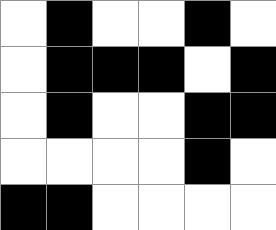[["white", "black", "white", "white", "black", "white"], ["white", "black", "black", "black", "white", "black"], ["white", "black", "white", "white", "black", "black"], ["white", "white", "white", "white", "black", "white"], ["black", "black", "white", "white", "white", "white"]]